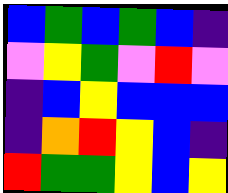[["blue", "green", "blue", "green", "blue", "indigo"], ["violet", "yellow", "green", "violet", "red", "violet"], ["indigo", "blue", "yellow", "blue", "blue", "blue"], ["indigo", "orange", "red", "yellow", "blue", "indigo"], ["red", "green", "green", "yellow", "blue", "yellow"]]